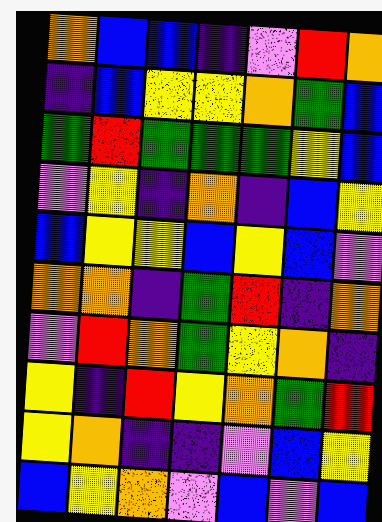[["orange", "blue", "blue", "indigo", "violet", "red", "orange"], ["indigo", "blue", "yellow", "yellow", "orange", "green", "blue"], ["green", "red", "green", "green", "green", "yellow", "blue"], ["violet", "yellow", "indigo", "orange", "indigo", "blue", "yellow"], ["blue", "yellow", "yellow", "blue", "yellow", "blue", "violet"], ["orange", "orange", "indigo", "green", "red", "indigo", "orange"], ["violet", "red", "orange", "green", "yellow", "orange", "indigo"], ["yellow", "indigo", "red", "yellow", "orange", "green", "red"], ["yellow", "orange", "indigo", "indigo", "violet", "blue", "yellow"], ["blue", "yellow", "orange", "violet", "blue", "violet", "blue"]]